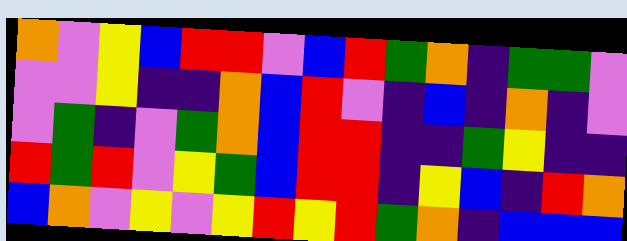[["orange", "violet", "yellow", "blue", "red", "red", "violet", "blue", "red", "green", "orange", "indigo", "green", "green", "violet"], ["violet", "violet", "yellow", "indigo", "indigo", "orange", "blue", "red", "violet", "indigo", "blue", "indigo", "orange", "indigo", "violet"], ["violet", "green", "indigo", "violet", "green", "orange", "blue", "red", "red", "indigo", "indigo", "green", "yellow", "indigo", "indigo"], ["red", "green", "red", "violet", "yellow", "green", "blue", "red", "red", "indigo", "yellow", "blue", "indigo", "red", "orange"], ["blue", "orange", "violet", "yellow", "violet", "yellow", "red", "yellow", "red", "green", "orange", "indigo", "blue", "blue", "blue"]]